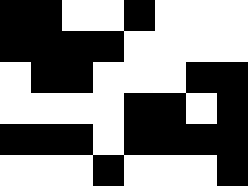[["black", "black", "white", "white", "black", "white", "white", "white"], ["black", "black", "black", "black", "white", "white", "white", "white"], ["white", "black", "black", "white", "white", "white", "black", "black"], ["white", "white", "white", "white", "black", "black", "white", "black"], ["black", "black", "black", "white", "black", "black", "black", "black"], ["white", "white", "white", "black", "white", "white", "white", "black"]]